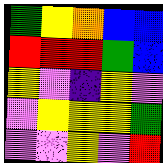[["green", "yellow", "orange", "blue", "blue"], ["red", "red", "red", "green", "blue"], ["yellow", "violet", "indigo", "yellow", "violet"], ["violet", "yellow", "yellow", "yellow", "green"], ["violet", "violet", "yellow", "violet", "red"]]